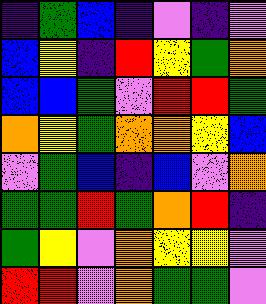[["indigo", "green", "blue", "indigo", "violet", "indigo", "violet"], ["blue", "yellow", "indigo", "red", "yellow", "green", "orange"], ["blue", "blue", "green", "violet", "red", "red", "green"], ["orange", "yellow", "green", "orange", "orange", "yellow", "blue"], ["violet", "green", "blue", "indigo", "blue", "violet", "orange"], ["green", "green", "red", "green", "orange", "red", "indigo"], ["green", "yellow", "violet", "orange", "yellow", "yellow", "violet"], ["red", "red", "violet", "orange", "green", "green", "violet"]]